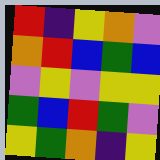[["red", "indigo", "yellow", "orange", "violet"], ["orange", "red", "blue", "green", "blue"], ["violet", "yellow", "violet", "yellow", "yellow"], ["green", "blue", "red", "green", "violet"], ["yellow", "green", "orange", "indigo", "yellow"]]